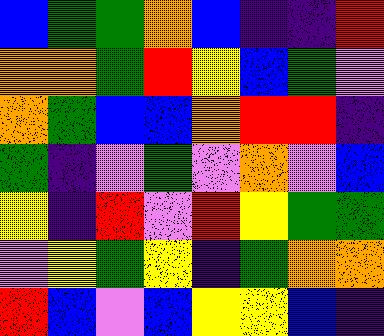[["blue", "green", "green", "orange", "blue", "indigo", "indigo", "red"], ["orange", "orange", "green", "red", "yellow", "blue", "green", "violet"], ["orange", "green", "blue", "blue", "orange", "red", "red", "indigo"], ["green", "indigo", "violet", "green", "violet", "orange", "violet", "blue"], ["yellow", "indigo", "red", "violet", "red", "yellow", "green", "green"], ["violet", "yellow", "green", "yellow", "indigo", "green", "orange", "orange"], ["red", "blue", "violet", "blue", "yellow", "yellow", "blue", "indigo"]]